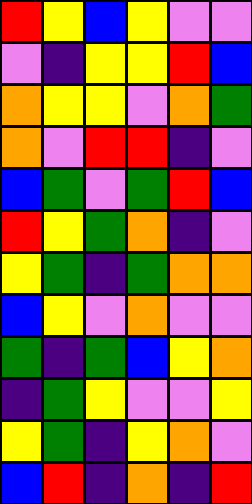[["red", "yellow", "blue", "yellow", "violet", "violet"], ["violet", "indigo", "yellow", "yellow", "red", "blue"], ["orange", "yellow", "yellow", "violet", "orange", "green"], ["orange", "violet", "red", "red", "indigo", "violet"], ["blue", "green", "violet", "green", "red", "blue"], ["red", "yellow", "green", "orange", "indigo", "violet"], ["yellow", "green", "indigo", "green", "orange", "orange"], ["blue", "yellow", "violet", "orange", "violet", "violet"], ["green", "indigo", "green", "blue", "yellow", "orange"], ["indigo", "green", "yellow", "violet", "violet", "yellow"], ["yellow", "green", "indigo", "yellow", "orange", "violet"], ["blue", "red", "indigo", "orange", "indigo", "red"]]